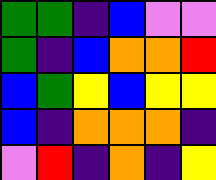[["green", "green", "indigo", "blue", "violet", "violet"], ["green", "indigo", "blue", "orange", "orange", "red"], ["blue", "green", "yellow", "blue", "yellow", "yellow"], ["blue", "indigo", "orange", "orange", "orange", "indigo"], ["violet", "red", "indigo", "orange", "indigo", "yellow"]]